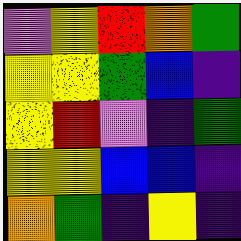[["violet", "yellow", "red", "orange", "green"], ["yellow", "yellow", "green", "blue", "indigo"], ["yellow", "red", "violet", "indigo", "green"], ["yellow", "yellow", "blue", "blue", "indigo"], ["orange", "green", "indigo", "yellow", "indigo"]]